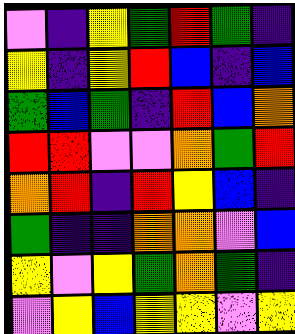[["violet", "indigo", "yellow", "green", "red", "green", "indigo"], ["yellow", "indigo", "yellow", "red", "blue", "indigo", "blue"], ["green", "blue", "green", "indigo", "red", "blue", "orange"], ["red", "red", "violet", "violet", "orange", "green", "red"], ["orange", "red", "indigo", "red", "yellow", "blue", "indigo"], ["green", "indigo", "indigo", "orange", "orange", "violet", "blue"], ["yellow", "violet", "yellow", "green", "orange", "green", "indigo"], ["violet", "yellow", "blue", "yellow", "yellow", "violet", "yellow"]]